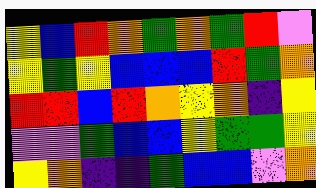[["yellow", "blue", "red", "orange", "green", "orange", "green", "red", "violet"], ["yellow", "green", "yellow", "blue", "blue", "blue", "red", "green", "orange"], ["red", "red", "blue", "red", "orange", "yellow", "orange", "indigo", "yellow"], ["violet", "violet", "green", "blue", "blue", "yellow", "green", "green", "yellow"], ["yellow", "orange", "indigo", "indigo", "green", "blue", "blue", "violet", "orange"]]